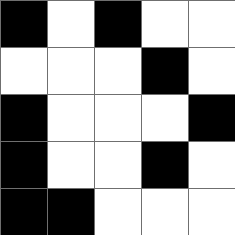[["black", "white", "black", "white", "white"], ["white", "white", "white", "black", "white"], ["black", "white", "white", "white", "black"], ["black", "white", "white", "black", "white"], ["black", "black", "white", "white", "white"]]